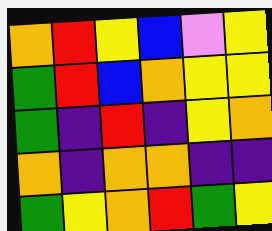[["orange", "red", "yellow", "blue", "violet", "yellow"], ["green", "red", "blue", "orange", "yellow", "yellow"], ["green", "indigo", "red", "indigo", "yellow", "orange"], ["orange", "indigo", "orange", "orange", "indigo", "indigo"], ["green", "yellow", "orange", "red", "green", "yellow"]]